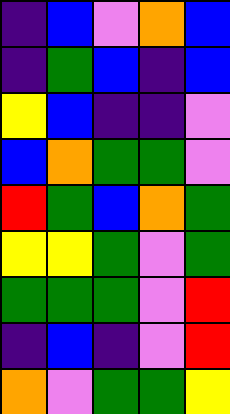[["indigo", "blue", "violet", "orange", "blue"], ["indigo", "green", "blue", "indigo", "blue"], ["yellow", "blue", "indigo", "indigo", "violet"], ["blue", "orange", "green", "green", "violet"], ["red", "green", "blue", "orange", "green"], ["yellow", "yellow", "green", "violet", "green"], ["green", "green", "green", "violet", "red"], ["indigo", "blue", "indigo", "violet", "red"], ["orange", "violet", "green", "green", "yellow"]]